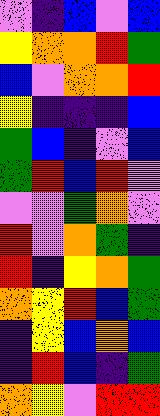[["violet", "indigo", "blue", "violet", "blue"], ["yellow", "orange", "orange", "red", "green"], ["blue", "violet", "orange", "orange", "red"], ["yellow", "indigo", "indigo", "indigo", "blue"], ["green", "blue", "indigo", "violet", "blue"], ["green", "red", "blue", "red", "violet"], ["violet", "violet", "green", "orange", "violet"], ["red", "violet", "orange", "green", "indigo"], ["red", "indigo", "yellow", "orange", "green"], ["orange", "yellow", "red", "blue", "green"], ["indigo", "yellow", "blue", "orange", "blue"], ["indigo", "red", "blue", "indigo", "green"], ["orange", "yellow", "violet", "red", "red"]]